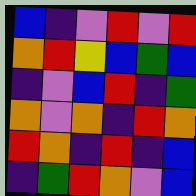[["blue", "indigo", "violet", "red", "violet", "red"], ["orange", "red", "yellow", "blue", "green", "blue"], ["indigo", "violet", "blue", "red", "indigo", "green"], ["orange", "violet", "orange", "indigo", "red", "orange"], ["red", "orange", "indigo", "red", "indigo", "blue"], ["indigo", "green", "red", "orange", "violet", "blue"]]